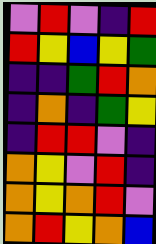[["violet", "red", "violet", "indigo", "red"], ["red", "yellow", "blue", "yellow", "green"], ["indigo", "indigo", "green", "red", "orange"], ["indigo", "orange", "indigo", "green", "yellow"], ["indigo", "red", "red", "violet", "indigo"], ["orange", "yellow", "violet", "red", "indigo"], ["orange", "yellow", "orange", "red", "violet"], ["orange", "red", "yellow", "orange", "blue"]]